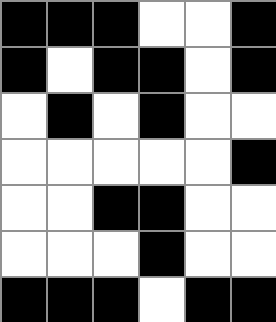[["black", "black", "black", "white", "white", "black"], ["black", "white", "black", "black", "white", "black"], ["white", "black", "white", "black", "white", "white"], ["white", "white", "white", "white", "white", "black"], ["white", "white", "black", "black", "white", "white"], ["white", "white", "white", "black", "white", "white"], ["black", "black", "black", "white", "black", "black"]]